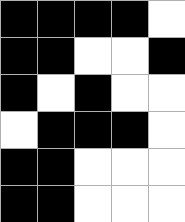[["black", "black", "black", "black", "white"], ["black", "black", "white", "white", "black"], ["black", "white", "black", "white", "white"], ["white", "black", "black", "black", "white"], ["black", "black", "white", "white", "white"], ["black", "black", "white", "white", "white"]]